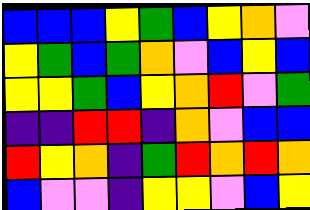[["blue", "blue", "blue", "yellow", "green", "blue", "yellow", "orange", "violet"], ["yellow", "green", "blue", "green", "orange", "violet", "blue", "yellow", "blue"], ["yellow", "yellow", "green", "blue", "yellow", "orange", "red", "violet", "green"], ["indigo", "indigo", "red", "red", "indigo", "orange", "violet", "blue", "blue"], ["red", "yellow", "orange", "indigo", "green", "red", "orange", "red", "orange"], ["blue", "violet", "violet", "indigo", "yellow", "yellow", "violet", "blue", "yellow"]]